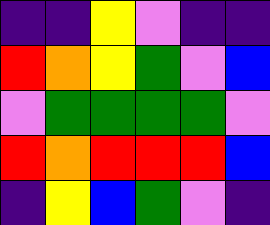[["indigo", "indigo", "yellow", "violet", "indigo", "indigo"], ["red", "orange", "yellow", "green", "violet", "blue"], ["violet", "green", "green", "green", "green", "violet"], ["red", "orange", "red", "red", "red", "blue"], ["indigo", "yellow", "blue", "green", "violet", "indigo"]]